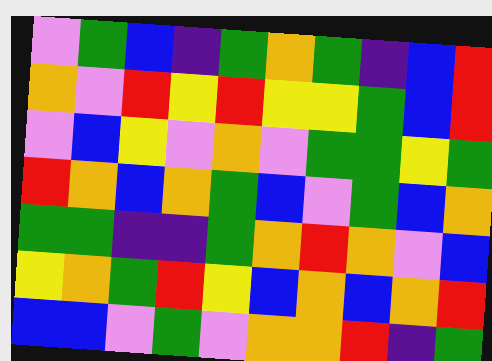[["violet", "green", "blue", "indigo", "green", "orange", "green", "indigo", "blue", "red"], ["orange", "violet", "red", "yellow", "red", "yellow", "yellow", "green", "blue", "red"], ["violet", "blue", "yellow", "violet", "orange", "violet", "green", "green", "yellow", "green"], ["red", "orange", "blue", "orange", "green", "blue", "violet", "green", "blue", "orange"], ["green", "green", "indigo", "indigo", "green", "orange", "red", "orange", "violet", "blue"], ["yellow", "orange", "green", "red", "yellow", "blue", "orange", "blue", "orange", "red"], ["blue", "blue", "violet", "green", "violet", "orange", "orange", "red", "indigo", "green"]]